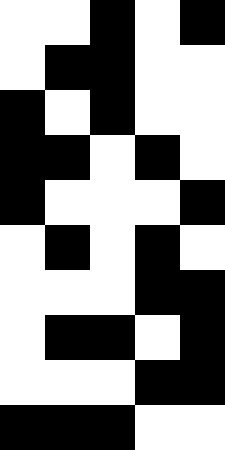[["white", "white", "black", "white", "black"], ["white", "black", "black", "white", "white"], ["black", "white", "black", "white", "white"], ["black", "black", "white", "black", "white"], ["black", "white", "white", "white", "black"], ["white", "black", "white", "black", "white"], ["white", "white", "white", "black", "black"], ["white", "black", "black", "white", "black"], ["white", "white", "white", "black", "black"], ["black", "black", "black", "white", "white"]]